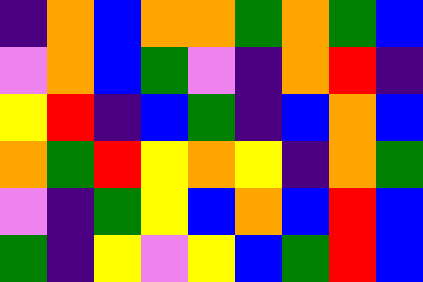[["indigo", "orange", "blue", "orange", "orange", "green", "orange", "green", "blue"], ["violet", "orange", "blue", "green", "violet", "indigo", "orange", "red", "indigo"], ["yellow", "red", "indigo", "blue", "green", "indigo", "blue", "orange", "blue"], ["orange", "green", "red", "yellow", "orange", "yellow", "indigo", "orange", "green"], ["violet", "indigo", "green", "yellow", "blue", "orange", "blue", "red", "blue"], ["green", "indigo", "yellow", "violet", "yellow", "blue", "green", "red", "blue"]]